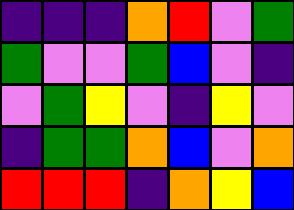[["indigo", "indigo", "indigo", "orange", "red", "violet", "green"], ["green", "violet", "violet", "green", "blue", "violet", "indigo"], ["violet", "green", "yellow", "violet", "indigo", "yellow", "violet"], ["indigo", "green", "green", "orange", "blue", "violet", "orange"], ["red", "red", "red", "indigo", "orange", "yellow", "blue"]]